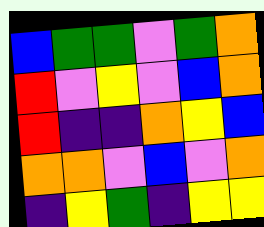[["blue", "green", "green", "violet", "green", "orange"], ["red", "violet", "yellow", "violet", "blue", "orange"], ["red", "indigo", "indigo", "orange", "yellow", "blue"], ["orange", "orange", "violet", "blue", "violet", "orange"], ["indigo", "yellow", "green", "indigo", "yellow", "yellow"]]